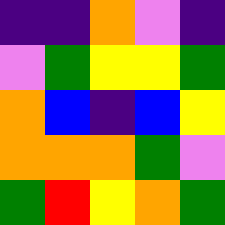[["indigo", "indigo", "orange", "violet", "indigo"], ["violet", "green", "yellow", "yellow", "green"], ["orange", "blue", "indigo", "blue", "yellow"], ["orange", "orange", "orange", "green", "violet"], ["green", "red", "yellow", "orange", "green"]]